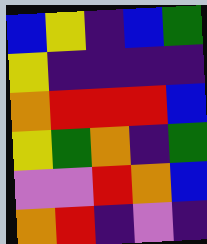[["blue", "yellow", "indigo", "blue", "green"], ["yellow", "indigo", "indigo", "indigo", "indigo"], ["orange", "red", "red", "red", "blue"], ["yellow", "green", "orange", "indigo", "green"], ["violet", "violet", "red", "orange", "blue"], ["orange", "red", "indigo", "violet", "indigo"]]